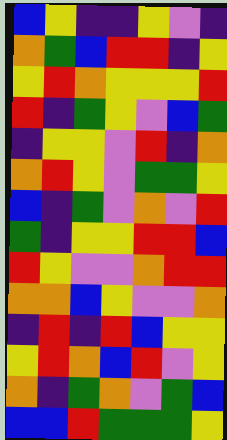[["blue", "yellow", "indigo", "indigo", "yellow", "violet", "indigo"], ["orange", "green", "blue", "red", "red", "indigo", "yellow"], ["yellow", "red", "orange", "yellow", "yellow", "yellow", "red"], ["red", "indigo", "green", "yellow", "violet", "blue", "green"], ["indigo", "yellow", "yellow", "violet", "red", "indigo", "orange"], ["orange", "red", "yellow", "violet", "green", "green", "yellow"], ["blue", "indigo", "green", "violet", "orange", "violet", "red"], ["green", "indigo", "yellow", "yellow", "red", "red", "blue"], ["red", "yellow", "violet", "violet", "orange", "red", "red"], ["orange", "orange", "blue", "yellow", "violet", "violet", "orange"], ["indigo", "red", "indigo", "red", "blue", "yellow", "yellow"], ["yellow", "red", "orange", "blue", "red", "violet", "yellow"], ["orange", "indigo", "green", "orange", "violet", "green", "blue"], ["blue", "blue", "red", "green", "green", "green", "yellow"]]